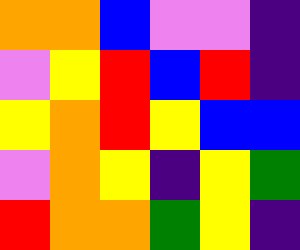[["orange", "orange", "blue", "violet", "violet", "indigo"], ["violet", "yellow", "red", "blue", "red", "indigo"], ["yellow", "orange", "red", "yellow", "blue", "blue"], ["violet", "orange", "yellow", "indigo", "yellow", "green"], ["red", "orange", "orange", "green", "yellow", "indigo"]]